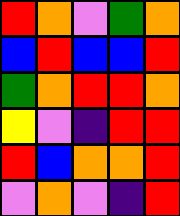[["red", "orange", "violet", "green", "orange"], ["blue", "red", "blue", "blue", "red"], ["green", "orange", "red", "red", "orange"], ["yellow", "violet", "indigo", "red", "red"], ["red", "blue", "orange", "orange", "red"], ["violet", "orange", "violet", "indigo", "red"]]